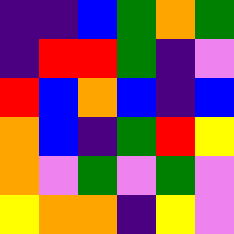[["indigo", "indigo", "blue", "green", "orange", "green"], ["indigo", "red", "red", "green", "indigo", "violet"], ["red", "blue", "orange", "blue", "indigo", "blue"], ["orange", "blue", "indigo", "green", "red", "yellow"], ["orange", "violet", "green", "violet", "green", "violet"], ["yellow", "orange", "orange", "indigo", "yellow", "violet"]]